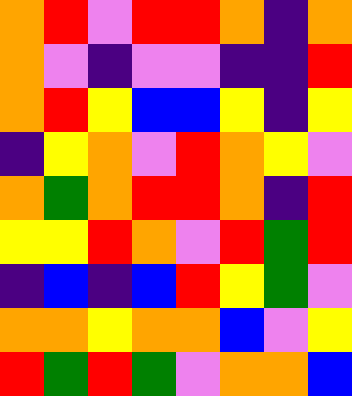[["orange", "red", "violet", "red", "red", "orange", "indigo", "orange"], ["orange", "violet", "indigo", "violet", "violet", "indigo", "indigo", "red"], ["orange", "red", "yellow", "blue", "blue", "yellow", "indigo", "yellow"], ["indigo", "yellow", "orange", "violet", "red", "orange", "yellow", "violet"], ["orange", "green", "orange", "red", "red", "orange", "indigo", "red"], ["yellow", "yellow", "red", "orange", "violet", "red", "green", "red"], ["indigo", "blue", "indigo", "blue", "red", "yellow", "green", "violet"], ["orange", "orange", "yellow", "orange", "orange", "blue", "violet", "yellow"], ["red", "green", "red", "green", "violet", "orange", "orange", "blue"]]